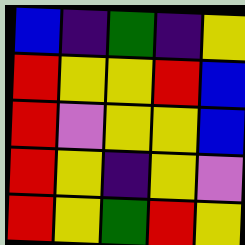[["blue", "indigo", "green", "indigo", "yellow"], ["red", "yellow", "yellow", "red", "blue"], ["red", "violet", "yellow", "yellow", "blue"], ["red", "yellow", "indigo", "yellow", "violet"], ["red", "yellow", "green", "red", "yellow"]]